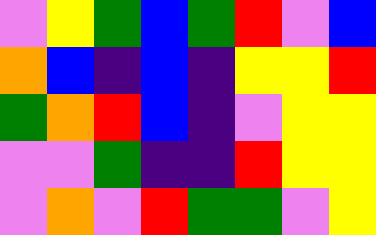[["violet", "yellow", "green", "blue", "green", "red", "violet", "blue"], ["orange", "blue", "indigo", "blue", "indigo", "yellow", "yellow", "red"], ["green", "orange", "red", "blue", "indigo", "violet", "yellow", "yellow"], ["violet", "violet", "green", "indigo", "indigo", "red", "yellow", "yellow"], ["violet", "orange", "violet", "red", "green", "green", "violet", "yellow"]]